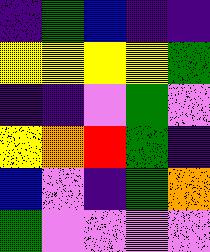[["indigo", "green", "blue", "indigo", "indigo"], ["yellow", "yellow", "yellow", "yellow", "green"], ["indigo", "indigo", "violet", "green", "violet"], ["yellow", "orange", "red", "green", "indigo"], ["blue", "violet", "indigo", "green", "orange"], ["green", "violet", "violet", "violet", "violet"]]